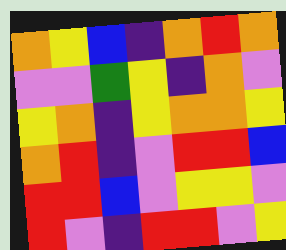[["orange", "yellow", "blue", "indigo", "orange", "red", "orange"], ["violet", "violet", "green", "yellow", "indigo", "orange", "violet"], ["yellow", "orange", "indigo", "yellow", "orange", "orange", "yellow"], ["orange", "red", "indigo", "violet", "red", "red", "blue"], ["red", "red", "blue", "violet", "yellow", "yellow", "violet"], ["red", "violet", "indigo", "red", "red", "violet", "yellow"]]